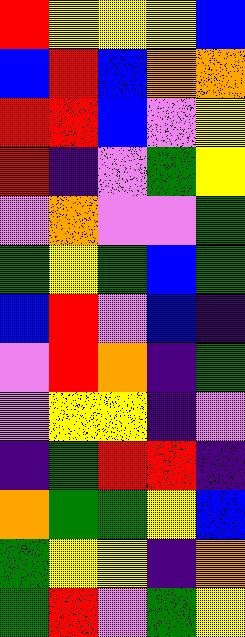[["red", "yellow", "yellow", "yellow", "blue"], ["blue", "red", "blue", "orange", "orange"], ["red", "red", "blue", "violet", "yellow"], ["red", "indigo", "violet", "green", "yellow"], ["violet", "orange", "violet", "violet", "green"], ["green", "yellow", "green", "blue", "green"], ["blue", "red", "violet", "blue", "indigo"], ["violet", "red", "orange", "indigo", "green"], ["violet", "yellow", "yellow", "indigo", "violet"], ["indigo", "green", "red", "red", "indigo"], ["orange", "green", "green", "yellow", "blue"], ["green", "yellow", "yellow", "indigo", "orange"], ["green", "red", "violet", "green", "yellow"]]